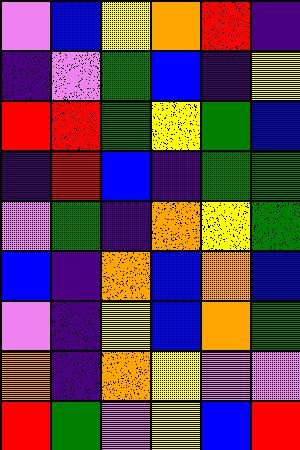[["violet", "blue", "yellow", "orange", "red", "indigo"], ["indigo", "violet", "green", "blue", "indigo", "yellow"], ["red", "red", "green", "yellow", "green", "blue"], ["indigo", "red", "blue", "indigo", "green", "green"], ["violet", "green", "indigo", "orange", "yellow", "green"], ["blue", "indigo", "orange", "blue", "orange", "blue"], ["violet", "indigo", "yellow", "blue", "orange", "green"], ["orange", "indigo", "orange", "yellow", "violet", "violet"], ["red", "green", "violet", "yellow", "blue", "red"]]